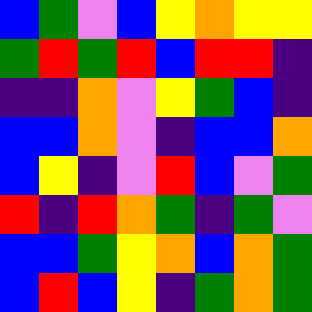[["blue", "green", "violet", "blue", "yellow", "orange", "yellow", "yellow"], ["green", "red", "green", "red", "blue", "red", "red", "indigo"], ["indigo", "indigo", "orange", "violet", "yellow", "green", "blue", "indigo"], ["blue", "blue", "orange", "violet", "indigo", "blue", "blue", "orange"], ["blue", "yellow", "indigo", "violet", "red", "blue", "violet", "green"], ["red", "indigo", "red", "orange", "green", "indigo", "green", "violet"], ["blue", "blue", "green", "yellow", "orange", "blue", "orange", "green"], ["blue", "red", "blue", "yellow", "indigo", "green", "orange", "green"]]